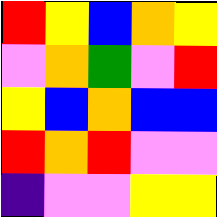[["red", "yellow", "blue", "orange", "yellow"], ["violet", "orange", "green", "violet", "red"], ["yellow", "blue", "orange", "blue", "blue"], ["red", "orange", "red", "violet", "violet"], ["indigo", "violet", "violet", "yellow", "yellow"]]